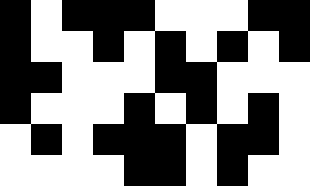[["black", "white", "black", "black", "black", "white", "white", "white", "black", "black"], ["black", "white", "white", "black", "white", "black", "white", "black", "white", "black"], ["black", "black", "white", "white", "white", "black", "black", "white", "white", "white"], ["black", "white", "white", "white", "black", "white", "black", "white", "black", "white"], ["white", "black", "white", "black", "black", "black", "white", "black", "black", "white"], ["white", "white", "white", "white", "black", "black", "white", "black", "white", "white"]]